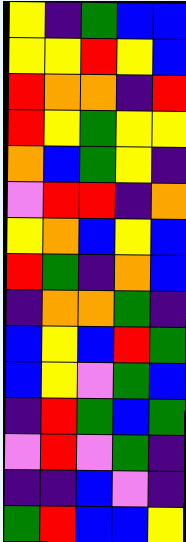[["yellow", "indigo", "green", "blue", "blue"], ["yellow", "yellow", "red", "yellow", "blue"], ["red", "orange", "orange", "indigo", "red"], ["red", "yellow", "green", "yellow", "yellow"], ["orange", "blue", "green", "yellow", "indigo"], ["violet", "red", "red", "indigo", "orange"], ["yellow", "orange", "blue", "yellow", "blue"], ["red", "green", "indigo", "orange", "blue"], ["indigo", "orange", "orange", "green", "indigo"], ["blue", "yellow", "blue", "red", "green"], ["blue", "yellow", "violet", "green", "blue"], ["indigo", "red", "green", "blue", "green"], ["violet", "red", "violet", "green", "indigo"], ["indigo", "indigo", "blue", "violet", "indigo"], ["green", "red", "blue", "blue", "yellow"]]